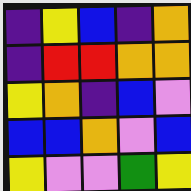[["indigo", "yellow", "blue", "indigo", "orange"], ["indigo", "red", "red", "orange", "orange"], ["yellow", "orange", "indigo", "blue", "violet"], ["blue", "blue", "orange", "violet", "blue"], ["yellow", "violet", "violet", "green", "yellow"]]